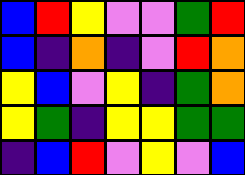[["blue", "red", "yellow", "violet", "violet", "green", "red"], ["blue", "indigo", "orange", "indigo", "violet", "red", "orange"], ["yellow", "blue", "violet", "yellow", "indigo", "green", "orange"], ["yellow", "green", "indigo", "yellow", "yellow", "green", "green"], ["indigo", "blue", "red", "violet", "yellow", "violet", "blue"]]